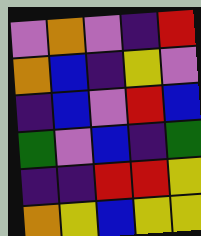[["violet", "orange", "violet", "indigo", "red"], ["orange", "blue", "indigo", "yellow", "violet"], ["indigo", "blue", "violet", "red", "blue"], ["green", "violet", "blue", "indigo", "green"], ["indigo", "indigo", "red", "red", "yellow"], ["orange", "yellow", "blue", "yellow", "yellow"]]